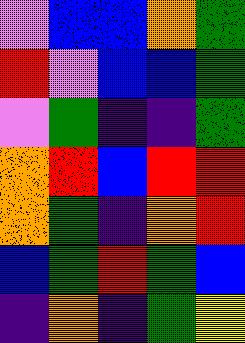[["violet", "blue", "blue", "orange", "green"], ["red", "violet", "blue", "blue", "green"], ["violet", "green", "indigo", "indigo", "green"], ["orange", "red", "blue", "red", "red"], ["orange", "green", "indigo", "orange", "red"], ["blue", "green", "red", "green", "blue"], ["indigo", "orange", "indigo", "green", "yellow"]]